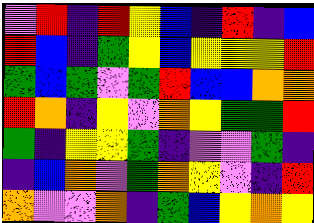[["violet", "red", "indigo", "red", "yellow", "blue", "indigo", "red", "indigo", "blue"], ["red", "blue", "indigo", "green", "yellow", "blue", "yellow", "yellow", "yellow", "red"], ["green", "blue", "green", "violet", "green", "red", "blue", "blue", "orange", "orange"], ["red", "orange", "indigo", "yellow", "violet", "orange", "yellow", "green", "green", "red"], ["green", "indigo", "yellow", "yellow", "green", "indigo", "violet", "violet", "green", "indigo"], ["indigo", "blue", "orange", "violet", "green", "orange", "yellow", "violet", "indigo", "red"], ["orange", "violet", "violet", "orange", "indigo", "green", "blue", "yellow", "orange", "yellow"]]